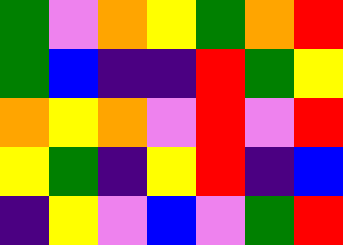[["green", "violet", "orange", "yellow", "green", "orange", "red"], ["green", "blue", "indigo", "indigo", "red", "green", "yellow"], ["orange", "yellow", "orange", "violet", "red", "violet", "red"], ["yellow", "green", "indigo", "yellow", "red", "indigo", "blue"], ["indigo", "yellow", "violet", "blue", "violet", "green", "red"]]